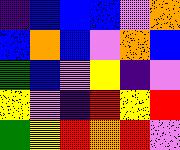[["indigo", "blue", "blue", "blue", "violet", "orange"], ["blue", "orange", "blue", "violet", "orange", "blue"], ["green", "blue", "violet", "yellow", "indigo", "violet"], ["yellow", "violet", "indigo", "red", "yellow", "red"], ["green", "yellow", "red", "orange", "red", "violet"]]